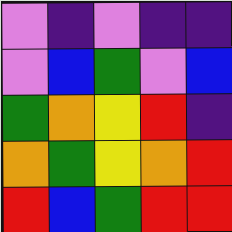[["violet", "indigo", "violet", "indigo", "indigo"], ["violet", "blue", "green", "violet", "blue"], ["green", "orange", "yellow", "red", "indigo"], ["orange", "green", "yellow", "orange", "red"], ["red", "blue", "green", "red", "red"]]